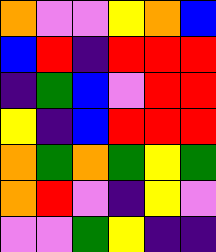[["orange", "violet", "violet", "yellow", "orange", "blue"], ["blue", "red", "indigo", "red", "red", "red"], ["indigo", "green", "blue", "violet", "red", "red"], ["yellow", "indigo", "blue", "red", "red", "red"], ["orange", "green", "orange", "green", "yellow", "green"], ["orange", "red", "violet", "indigo", "yellow", "violet"], ["violet", "violet", "green", "yellow", "indigo", "indigo"]]